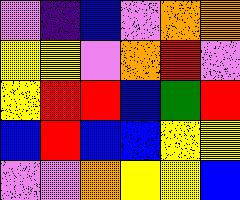[["violet", "indigo", "blue", "violet", "orange", "orange"], ["yellow", "yellow", "violet", "orange", "red", "violet"], ["yellow", "red", "red", "blue", "green", "red"], ["blue", "red", "blue", "blue", "yellow", "yellow"], ["violet", "violet", "orange", "yellow", "yellow", "blue"]]